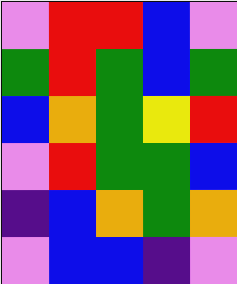[["violet", "red", "red", "blue", "violet"], ["green", "red", "green", "blue", "green"], ["blue", "orange", "green", "yellow", "red"], ["violet", "red", "green", "green", "blue"], ["indigo", "blue", "orange", "green", "orange"], ["violet", "blue", "blue", "indigo", "violet"]]